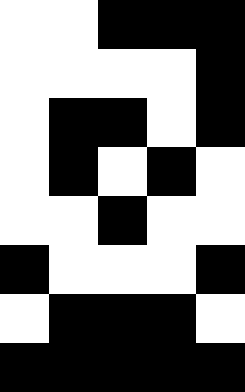[["white", "white", "black", "black", "black"], ["white", "white", "white", "white", "black"], ["white", "black", "black", "white", "black"], ["white", "black", "white", "black", "white"], ["white", "white", "black", "white", "white"], ["black", "white", "white", "white", "black"], ["white", "black", "black", "black", "white"], ["black", "black", "black", "black", "black"]]